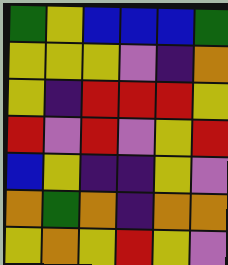[["green", "yellow", "blue", "blue", "blue", "green"], ["yellow", "yellow", "yellow", "violet", "indigo", "orange"], ["yellow", "indigo", "red", "red", "red", "yellow"], ["red", "violet", "red", "violet", "yellow", "red"], ["blue", "yellow", "indigo", "indigo", "yellow", "violet"], ["orange", "green", "orange", "indigo", "orange", "orange"], ["yellow", "orange", "yellow", "red", "yellow", "violet"]]